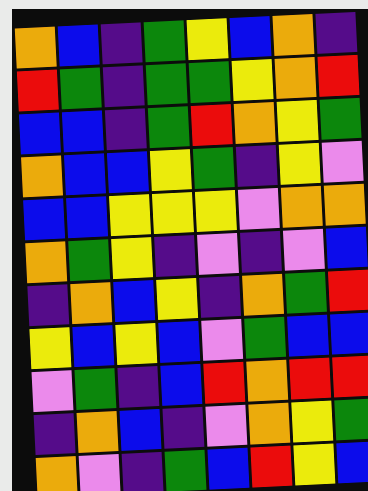[["orange", "blue", "indigo", "green", "yellow", "blue", "orange", "indigo"], ["red", "green", "indigo", "green", "green", "yellow", "orange", "red"], ["blue", "blue", "indigo", "green", "red", "orange", "yellow", "green"], ["orange", "blue", "blue", "yellow", "green", "indigo", "yellow", "violet"], ["blue", "blue", "yellow", "yellow", "yellow", "violet", "orange", "orange"], ["orange", "green", "yellow", "indigo", "violet", "indigo", "violet", "blue"], ["indigo", "orange", "blue", "yellow", "indigo", "orange", "green", "red"], ["yellow", "blue", "yellow", "blue", "violet", "green", "blue", "blue"], ["violet", "green", "indigo", "blue", "red", "orange", "red", "red"], ["indigo", "orange", "blue", "indigo", "violet", "orange", "yellow", "green"], ["orange", "violet", "indigo", "green", "blue", "red", "yellow", "blue"]]